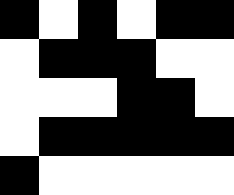[["black", "white", "black", "white", "black", "black"], ["white", "black", "black", "black", "white", "white"], ["white", "white", "white", "black", "black", "white"], ["white", "black", "black", "black", "black", "black"], ["black", "white", "white", "white", "white", "white"]]